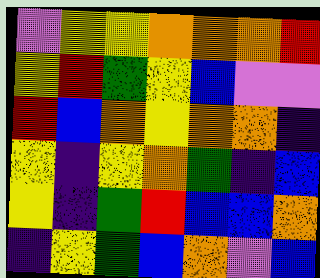[["violet", "yellow", "yellow", "orange", "orange", "orange", "red"], ["yellow", "red", "green", "yellow", "blue", "violet", "violet"], ["red", "blue", "orange", "yellow", "orange", "orange", "indigo"], ["yellow", "indigo", "yellow", "orange", "green", "indigo", "blue"], ["yellow", "indigo", "green", "red", "blue", "blue", "orange"], ["indigo", "yellow", "green", "blue", "orange", "violet", "blue"]]